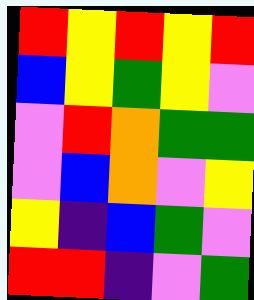[["red", "yellow", "red", "yellow", "red"], ["blue", "yellow", "green", "yellow", "violet"], ["violet", "red", "orange", "green", "green"], ["violet", "blue", "orange", "violet", "yellow"], ["yellow", "indigo", "blue", "green", "violet"], ["red", "red", "indigo", "violet", "green"]]